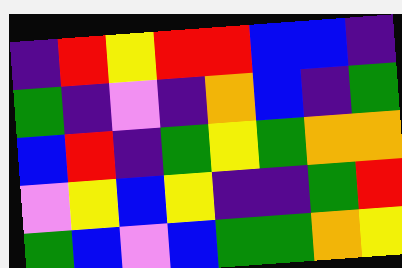[["indigo", "red", "yellow", "red", "red", "blue", "blue", "indigo"], ["green", "indigo", "violet", "indigo", "orange", "blue", "indigo", "green"], ["blue", "red", "indigo", "green", "yellow", "green", "orange", "orange"], ["violet", "yellow", "blue", "yellow", "indigo", "indigo", "green", "red"], ["green", "blue", "violet", "blue", "green", "green", "orange", "yellow"]]